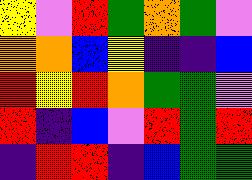[["yellow", "violet", "red", "green", "orange", "green", "violet"], ["orange", "orange", "blue", "yellow", "indigo", "indigo", "blue"], ["red", "yellow", "red", "orange", "green", "green", "violet"], ["red", "indigo", "blue", "violet", "red", "green", "red"], ["indigo", "red", "red", "indigo", "blue", "green", "green"]]